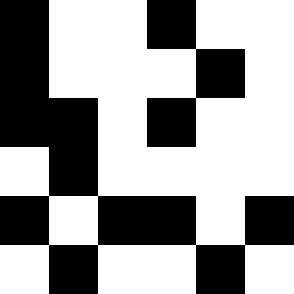[["black", "white", "white", "black", "white", "white"], ["black", "white", "white", "white", "black", "white"], ["black", "black", "white", "black", "white", "white"], ["white", "black", "white", "white", "white", "white"], ["black", "white", "black", "black", "white", "black"], ["white", "black", "white", "white", "black", "white"]]